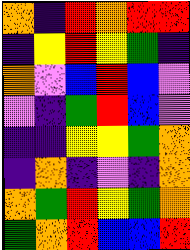[["orange", "indigo", "red", "orange", "red", "red"], ["indigo", "yellow", "red", "yellow", "green", "indigo"], ["orange", "violet", "blue", "red", "blue", "violet"], ["violet", "indigo", "green", "red", "blue", "violet"], ["indigo", "indigo", "yellow", "yellow", "green", "orange"], ["indigo", "orange", "indigo", "violet", "indigo", "orange"], ["orange", "green", "red", "yellow", "green", "orange"], ["green", "orange", "red", "blue", "blue", "red"]]